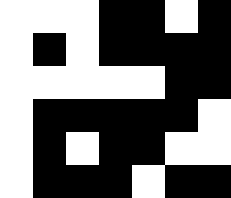[["white", "white", "white", "black", "black", "white", "black"], ["white", "black", "white", "black", "black", "black", "black"], ["white", "white", "white", "white", "white", "black", "black"], ["white", "black", "black", "black", "black", "black", "white"], ["white", "black", "white", "black", "black", "white", "white"], ["white", "black", "black", "black", "white", "black", "black"]]